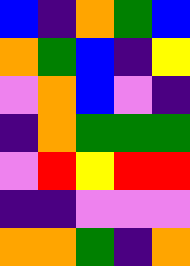[["blue", "indigo", "orange", "green", "blue"], ["orange", "green", "blue", "indigo", "yellow"], ["violet", "orange", "blue", "violet", "indigo"], ["indigo", "orange", "green", "green", "green"], ["violet", "red", "yellow", "red", "red"], ["indigo", "indigo", "violet", "violet", "violet"], ["orange", "orange", "green", "indigo", "orange"]]